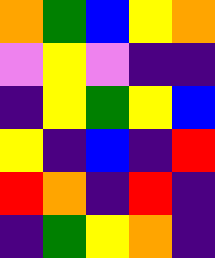[["orange", "green", "blue", "yellow", "orange"], ["violet", "yellow", "violet", "indigo", "indigo"], ["indigo", "yellow", "green", "yellow", "blue"], ["yellow", "indigo", "blue", "indigo", "red"], ["red", "orange", "indigo", "red", "indigo"], ["indigo", "green", "yellow", "orange", "indigo"]]